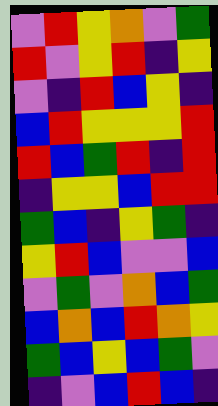[["violet", "red", "yellow", "orange", "violet", "green"], ["red", "violet", "yellow", "red", "indigo", "yellow"], ["violet", "indigo", "red", "blue", "yellow", "indigo"], ["blue", "red", "yellow", "yellow", "yellow", "red"], ["red", "blue", "green", "red", "indigo", "red"], ["indigo", "yellow", "yellow", "blue", "red", "red"], ["green", "blue", "indigo", "yellow", "green", "indigo"], ["yellow", "red", "blue", "violet", "violet", "blue"], ["violet", "green", "violet", "orange", "blue", "green"], ["blue", "orange", "blue", "red", "orange", "yellow"], ["green", "blue", "yellow", "blue", "green", "violet"], ["indigo", "violet", "blue", "red", "blue", "indigo"]]